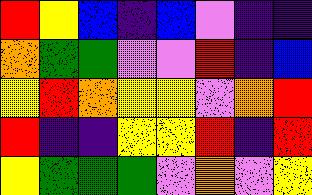[["red", "yellow", "blue", "indigo", "blue", "violet", "indigo", "indigo"], ["orange", "green", "green", "violet", "violet", "red", "indigo", "blue"], ["yellow", "red", "orange", "yellow", "yellow", "violet", "orange", "red"], ["red", "indigo", "indigo", "yellow", "yellow", "red", "indigo", "red"], ["yellow", "green", "green", "green", "violet", "orange", "violet", "yellow"]]